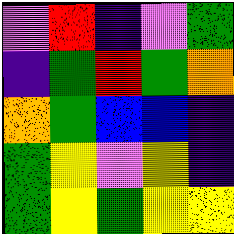[["violet", "red", "indigo", "violet", "green"], ["indigo", "green", "red", "green", "orange"], ["orange", "green", "blue", "blue", "indigo"], ["green", "yellow", "violet", "yellow", "indigo"], ["green", "yellow", "green", "yellow", "yellow"]]